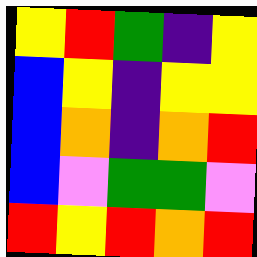[["yellow", "red", "green", "indigo", "yellow"], ["blue", "yellow", "indigo", "yellow", "yellow"], ["blue", "orange", "indigo", "orange", "red"], ["blue", "violet", "green", "green", "violet"], ["red", "yellow", "red", "orange", "red"]]